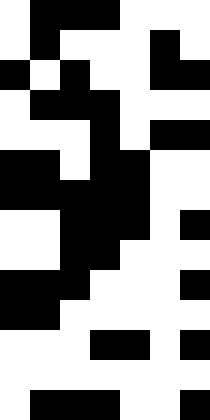[["white", "black", "black", "black", "white", "white", "white"], ["white", "black", "white", "white", "white", "black", "white"], ["black", "white", "black", "white", "white", "black", "black"], ["white", "black", "black", "black", "white", "white", "white"], ["white", "white", "white", "black", "white", "black", "black"], ["black", "black", "white", "black", "black", "white", "white"], ["black", "black", "black", "black", "black", "white", "white"], ["white", "white", "black", "black", "black", "white", "black"], ["white", "white", "black", "black", "white", "white", "white"], ["black", "black", "black", "white", "white", "white", "black"], ["black", "black", "white", "white", "white", "white", "white"], ["white", "white", "white", "black", "black", "white", "black"], ["white", "white", "white", "white", "white", "white", "white"], ["white", "black", "black", "black", "white", "white", "black"]]